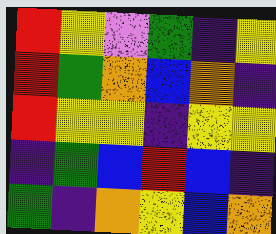[["red", "yellow", "violet", "green", "indigo", "yellow"], ["red", "green", "orange", "blue", "orange", "indigo"], ["red", "yellow", "yellow", "indigo", "yellow", "yellow"], ["indigo", "green", "blue", "red", "blue", "indigo"], ["green", "indigo", "orange", "yellow", "blue", "orange"]]